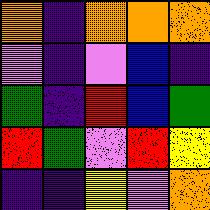[["orange", "indigo", "orange", "orange", "orange"], ["violet", "indigo", "violet", "blue", "indigo"], ["green", "indigo", "red", "blue", "green"], ["red", "green", "violet", "red", "yellow"], ["indigo", "indigo", "yellow", "violet", "orange"]]